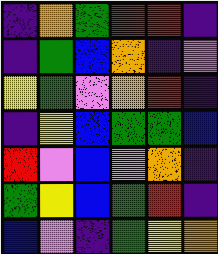[["indigo", "orange", "green", "red", "red", "indigo"], ["indigo", "green", "blue", "orange", "indigo", "violet"], ["yellow", "green", "violet", "orange", "red", "indigo"], ["indigo", "yellow", "blue", "green", "green", "blue"], ["red", "violet", "blue", "violet", "orange", "indigo"], ["green", "yellow", "blue", "green", "red", "indigo"], ["blue", "violet", "indigo", "green", "yellow", "orange"]]